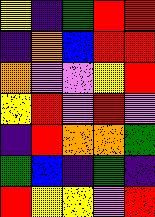[["yellow", "indigo", "green", "red", "red"], ["indigo", "orange", "blue", "red", "red"], ["orange", "violet", "violet", "yellow", "red"], ["yellow", "red", "violet", "red", "violet"], ["indigo", "red", "orange", "orange", "green"], ["green", "blue", "indigo", "green", "indigo"], ["red", "yellow", "yellow", "violet", "red"]]